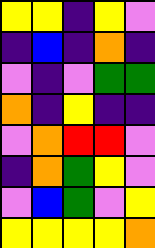[["yellow", "yellow", "indigo", "yellow", "violet"], ["indigo", "blue", "indigo", "orange", "indigo"], ["violet", "indigo", "violet", "green", "green"], ["orange", "indigo", "yellow", "indigo", "indigo"], ["violet", "orange", "red", "red", "violet"], ["indigo", "orange", "green", "yellow", "violet"], ["violet", "blue", "green", "violet", "yellow"], ["yellow", "yellow", "yellow", "yellow", "orange"]]